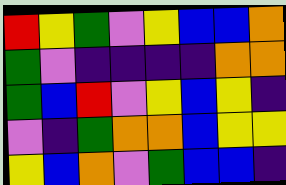[["red", "yellow", "green", "violet", "yellow", "blue", "blue", "orange"], ["green", "violet", "indigo", "indigo", "indigo", "indigo", "orange", "orange"], ["green", "blue", "red", "violet", "yellow", "blue", "yellow", "indigo"], ["violet", "indigo", "green", "orange", "orange", "blue", "yellow", "yellow"], ["yellow", "blue", "orange", "violet", "green", "blue", "blue", "indigo"]]